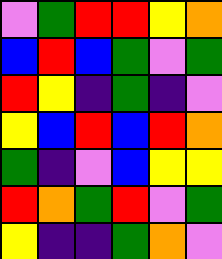[["violet", "green", "red", "red", "yellow", "orange"], ["blue", "red", "blue", "green", "violet", "green"], ["red", "yellow", "indigo", "green", "indigo", "violet"], ["yellow", "blue", "red", "blue", "red", "orange"], ["green", "indigo", "violet", "blue", "yellow", "yellow"], ["red", "orange", "green", "red", "violet", "green"], ["yellow", "indigo", "indigo", "green", "orange", "violet"]]